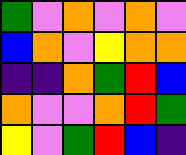[["green", "violet", "orange", "violet", "orange", "violet"], ["blue", "orange", "violet", "yellow", "orange", "orange"], ["indigo", "indigo", "orange", "green", "red", "blue"], ["orange", "violet", "violet", "orange", "red", "green"], ["yellow", "violet", "green", "red", "blue", "indigo"]]